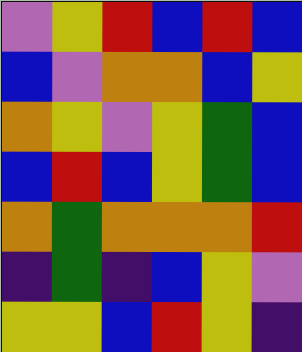[["violet", "yellow", "red", "blue", "red", "blue"], ["blue", "violet", "orange", "orange", "blue", "yellow"], ["orange", "yellow", "violet", "yellow", "green", "blue"], ["blue", "red", "blue", "yellow", "green", "blue"], ["orange", "green", "orange", "orange", "orange", "red"], ["indigo", "green", "indigo", "blue", "yellow", "violet"], ["yellow", "yellow", "blue", "red", "yellow", "indigo"]]